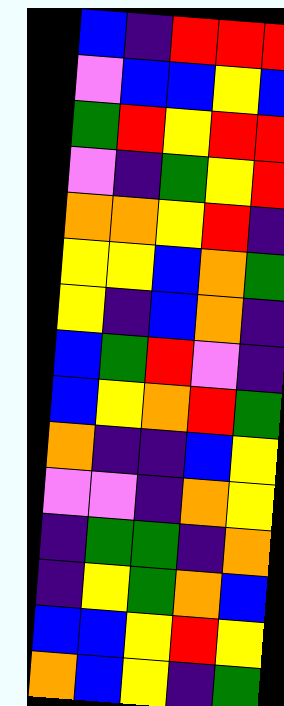[["blue", "indigo", "red", "red", "red"], ["violet", "blue", "blue", "yellow", "blue"], ["green", "red", "yellow", "red", "red"], ["violet", "indigo", "green", "yellow", "red"], ["orange", "orange", "yellow", "red", "indigo"], ["yellow", "yellow", "blue", "orange", "green"], ["yellow", "indigo", "blue", "orange", "indigo"], ["blue", "green", "red", "violet", "indigo"], ["blue", "yellow", "orange", "red", "green"], ["orange", "indigo", "indigo", "blue", "yellow"], ["violet", "violet", "indigo", "orange", "yellow"], ["indigo", "green", "green", "indigo", "orange"], ["indigo", "yellow", "green", "orange", "blue"], ["blue", "blue", "yellow", "red", "yellow"], ["orange", "blue", "yellow", "indigo", "green"]]